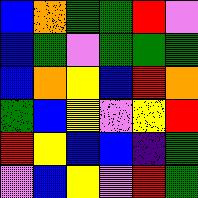[["blue", "orange", "green", "green", "red", "violet"], ["blue", "green", "violet", "green", "green", "green"], ["blue", "orange", "yellow", "blue", "red", "orange"], ["green", "blue", "yellow", "violet", "yellow", "red"], ["red", "yellow", "blue", "blue", "indigo", "green"], ["violet", "blue", "yellow", "violet", "red", "green"]]